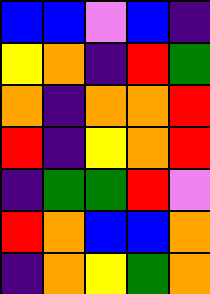[["blue", "blue", "violet", "blue", "indigo"], ["yellow", "orange", "indigo", "red", "green"], ["orange", "indigo", "orange", "orange", "red"], ["red", "indigo", "yellow", "orange", "red"], ["indigo", "green", "green", "red", "violet"], ["red", "orange", "blue", "blue", "orange"], ["indigo", "orange", "yellow", "green", "orange"]]